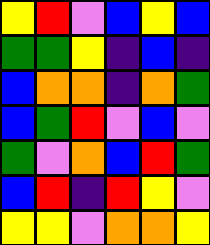[["yellow", "red", "violet", "blue", "yellow", "blue"], ["green", "green", "yellow", "indigo", "blue", "indigo"], ["blue", "orange", "orange", "indigo", "orange", "green"], ["blue", "green", "red", "violet", "blue", "violet"], ["green", "violet", "orange", "blue", "red", "green"], ["blue", "red", "indigo", "red", "yellow", "violet"], ["yellow", "yellow", "violet", "orange", "orange", "yellow"]]